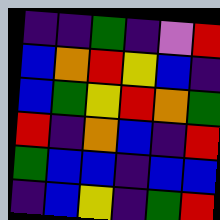[["indigo", "indigo", "green", "indigo", "violet", "red"], ["blue", "orange", "red", "yellow", "blue", "indigo"], ["blue", "green", "yellow", "red", "orange", "green"], ["red", "indigo", "orange", "blue", "indigo", "red"], ["green", "blue", "blue", "indigo", "blue", "blue"], ["indigo", "blue", "yellow", "indigo", "green", "red"]]